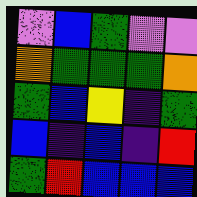[["violet", "blue", "green", "violet", "violet"], ["orange", "green", "green", "green", "orange"], ["green", "blue", "yellow", "indigo", "green"], ["blue", "indigo", "blue", "indigo", "red"], ["green", "red", "blue", "blue", "blue"]]